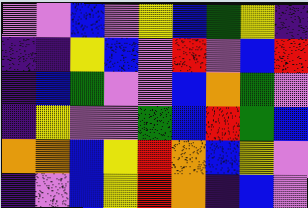[["violet", "violet", "blue", "violet", "yellow", "blue", "green", "yellow", "indigo"], ["indigo", "indigo", "yellow", "blue", "violet", "red", "violet", "blue", "red"], ["indigo", "blue", "green", "violet", "violet", "blue", "orange", "green", "violet"], ["indigo", "yellow", "violet", "violet", "green", "blue", "red", "green", "blue"], ["orange", "orange", "blue", "yellow", "red", "orange", "blue", "yellow", "violet"], ["indigo", "violet", "blue", "yellow", "red", "orange", "indigo", "blue", "violet"]]